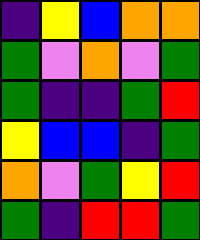[["indigo", "yellow", "blue", "orange", "orange"], ["green", "violet", "orange", "violet", "green"], ["green", "indigo", "indigo", "green", "red"], ["yellow", "blue", "blue", "indigo", "green"], ["orange", "violet", "green", "yellow", "red"], ["green", "indigo", "red", "red", "green"]]